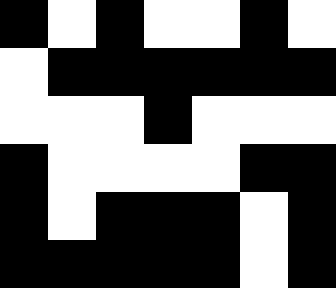[["black", "white", "black", "white", "white", "black", "white"], ["white", "black", "black", "black", "black", "black", "black"], ["white", "white", "white", "black", "white", "white", "white"], ["black", "white", "white", "white", "white", "black", "black"], ["black", "white", "black", "black", "black", "white", "black"], ["black", "black", "black", "black", "black", "white", "black"]]